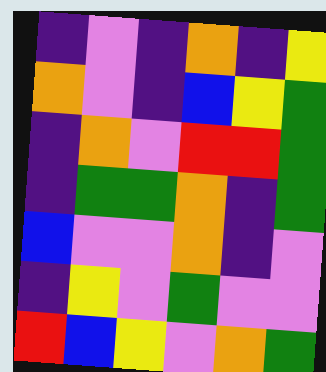[["indigo", "violet", "indigo", "orange", "indigo", "yellow"], ["orange", "violet", "indigo", "blue", "yellow", "green"], ["indigo", "orange", "violet", "red", "red", "green"], ["indigo", "green", "green", "orange", "indigo", "green"], ["blue", "violet", "violet", "orange", "indigo", "violet"], ["indigo", "yellow", "violet", "green", "violet", "violet"], ["red", "blue", "yellow", "violet", "orange", "green"]]